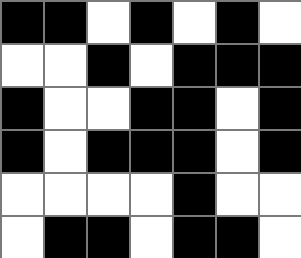[["black", "black", "white", "black", "white", "black", "white"], ["white", "white", "black", "white", "black", "black", "black"], ["black", "white", "white", "black", "black", "white", "black"], ["black", "white", "black", "black", "black", "white", "black"], ["white", "white", "white", "white", "black", "white", "white"], ["white", "black", "black", "white", "black", "black", "white"]]